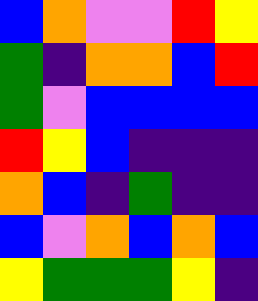[["blue", "orange", "violet", "violet", "red", "yellow"], ["green", "indigo", "orange", "orange", "blue", "red"], ["green", "violet", "blue", "blue", "blue", "blue"], ["red", "yellow", "blue", "indigo", "indigo", "indigo"], ["orange", "blue", "indigo", "green", "indigo", "indigo"], ["blue", "violet", "orange", "blue", "orange", "blue"], ["yellow", "green", "green", "green", "yellow", "indigo"]]